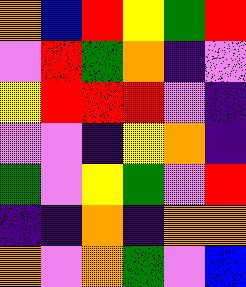[["orange", "blue", "red", "yellow", "green", "red"], ["violet", "red", "green", "orange", "indigo", "violet"], ["yellow", "red", "red", "red", "violet", "indigo"], ["violet", "violet", "indigo", "yellow", "orange", "indigo"], ["green", "violet", "yellow", "green", "violet", "red"], ["indigo", "indigo", "orange", "indigo", "orange", "orange"], ["orange", "violet", "orange", "green", "violet", "blue"]]